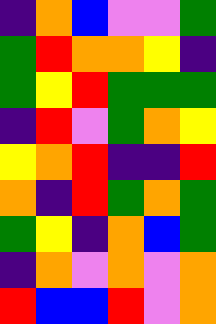[["indigo", "orange", "blue", "violet", "violet", "green"], ["green", "red", "orange", "orange", "yellow", "indigo"], ["green", "yellow", "red", "green", "green", "green"], ["indigo", "red", "violet", "green", "orange", "yellow"], ["yellow", "orange", "red", "indigo", "indigo", "red"], ["orange", "indigo", "red", "green", "orange", "green"], ["green", "yellow", "indigo", "orange", "blue", "green"], ["indigo", "orange", "violet", "orange", "violet", "orange"], ["red", "blue", "blue", "red", "violet", "orange"]]